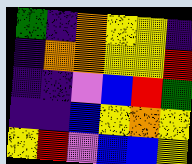[["green", "indigo", "orange", "yellow", "yellow", "indigo"], ["indigo", "orange", "orange", "yellow", "yellow", "red"], ["indigo", "indigo", "violet", "blue", "red", "green"], ["indigo", "indigo", "blue", "yellow", "orange", "yellow"], ["yellow", "red", "violet", "blue", "blue", "yellow"]]